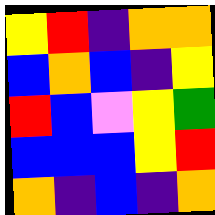[["yellow", "red", "indigo", "orange", "orange"], ["blue", "orange", "blue", "indigo", "yellow"], ["red", "blue", "violet", "yellow", "green"], ["blue", "blue", "blue", "yellow", "red"], ["orange", "indigo", "blue", "indigo", "orange"]]